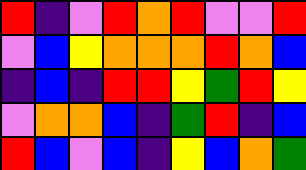[["red", "indigo", "violet", "red", "orange", "red", "violet", "violet", "red"], ["violet", "blue", "yellow", "orange", "orange", "orange", "red", "orange", "blue"], ["indigo", "blue", "indigo", "red", "red", "yellow", "green", "red", "yellow"], ["violet", "orange", "orange", "blue", "indigo", "green", "red", "indigo", "blue"], ["red", "blue", "violet", "blue", "indigo", "yellow", "blue", "orange", "green"]]